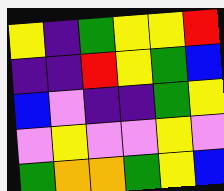[["yellow", "indigo", "green", "yellow", "yellow", "red"], ["indigo", "indigo", "red", "yellow", "green", "blue"], ["blue", "violet", "indigo", "indigo", "green", "yellow"], ["violet", "yellow", "violet", "violet", "yellow", "violet"], ["green", "orange", "orange", "green", "yellow", "blue"]]